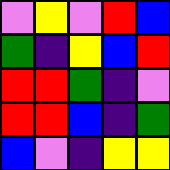[["violet", "yellow", "violet", "red", "blue"], ["green", "indigo", "yellow", "blue", "red"], ["red", "red", "green", "indigo", "violet"], ["red", "red", "blue", "indigo", "green"], ["blue", "violet", "indigo", "yellow", "yellow"]]